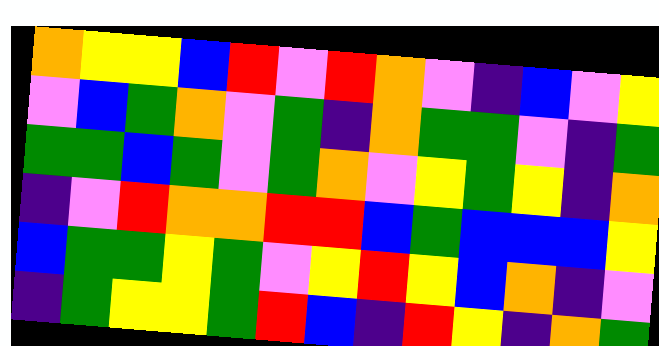[["orange", "yellow", "yellow", "blue", "red", "violet", "red", "orange", "violet", "indigo", "blue", "violet", "yellow"], ["violet", "blue", "green", "orange", "violet", "green", "indigo", "orange", "green", "green", "violet", "indigo", "green"], ["green", "green", "blue", "green", "violet", "green", "orange", "violet", "yellow", "green", "yellow", "indigo", "orange"], ["indigo", "violet", "red", "orange", "orange", "red", "red", "blue", "green", "blue", "blue", "blue", "yellow"], ["blue", "green", "green", "yellow", "green", "violet", "yellow", "red", "yellow", "blue", "orange", "indigo", "violet"], ["indigo", "green", "yellow", "yellow", "green", "red", "blue", "indigo", "red", "yellow", "indigo", "orange", "green"]]